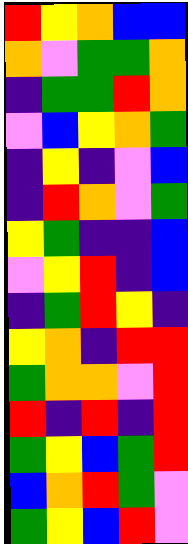[["red", "yellow", "orange", "blue", "blue"], ["orange", "violet", "green", "green", "orange"], ["indigo", "green", "green", "red", "orange"], ["violet", "blue", "yellow", "orange", "green"], ["indigo", "yellow", "indigo", "violet", "blue"], ["indigo", "red", "orange", "violet", "green"], ["yellow", "green", "indigo", "indigo", "blue"], ["violet", "yellow", "red", "indigo", "blue"], ["indigo", "green", "red", "yellow", "indigo"], ["yellow", "orange", "indigo", "red", "red"], ["green", "orange", "orange", "violet", "red"], ["red", "indigo", "red", "indigo", "red"], ["green", "yellow", "blue", "green", "red"], ["blue", "orange", "red", "green", "violet"], ["green", "yellow", "blue", "red", "violet"]]